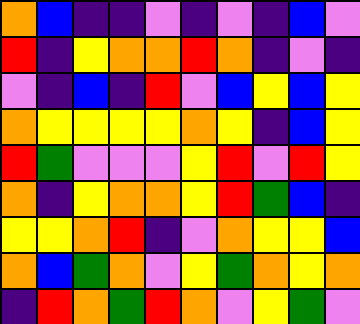[["orange", "blue", "indigo", "indigo", "violet", "indigo", "violet", "indigo", "blue", "violet"], ["red", "indigo", "yellow", "orange", "orange", "red", "orange", "indigo", "violet", "indigo"], ["violet", "indigo", "blue", "indigo", "red", "violet", "blue", "yellow", "blue", "yellow"], ["orange", "yellow", "yellow", "yellow", "yellow", "orange", "yellow", "indigo", "blue", "yellow"], ["red", "green", "violet", "violet", "violet", "yellow", "red", "violet", "red", "yellow"], ["orange", "indigo", "yellow", "orange", "orange", "yellow", "red", "green", "blue", "indigo"], ["yellow", "yellow", "orange", "red", "indigo", "violet", "orange", "yellow", "yellow", "blue"], ["orange", "blue", "green", "orange", "violet", "yellow", "green", "orange", "yellow", "orange"], ["indigo", "red", "orange", "green", "red", "orange", "violet", "yellow", "green", "violet"]]